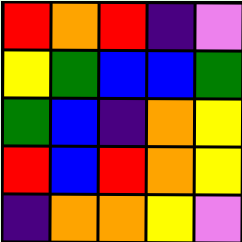[["red", "orange", "red", "indigo", "violet"], ["yellow", "green", "blue", "blue", "green"], ["green", "blue", "indigo", "orange", "yellow"], ["red", "blue", "red", "orange", "yellow"], ["indigo", "orange", "orange", "yellow", "violet"]]